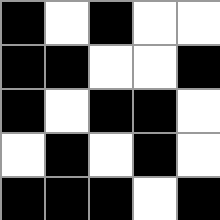[["black", "white", "black", "white", "white"], ["black", "black", "white", "white", "black"], ["black", "white", "black", "black", "white"], ["white", "black", "white", "black", "white"], ["black", "black", "black", "white", "black"]]